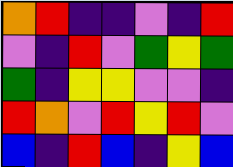[["orange", "red", "indigo", "indigo", "violet", "indigo", "red"], ["violet", "indigo", "red", "violet", "green", "yellow", "green"], ["green", "indigo", "yellow", "yellow", "violet", "violet", "indigo"], ["red", "orange", "violet", "red", "yellow", "red", "violet"], ["blue", "indigo", "red", "blue", "indigo", "yellow", "blue"]]